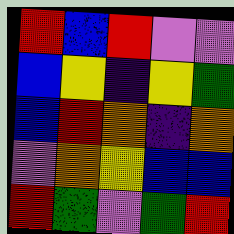[["red", "blue", "red", "violet", "violet"], ["blue", "yellow", "indigo", "yellow", "green"], ["blue", "red", "orange", "indigo", "orange"], ["violet", "orange", "yellow", "blue", "blue"], ["red", "green", "violet", "green", "red"]]